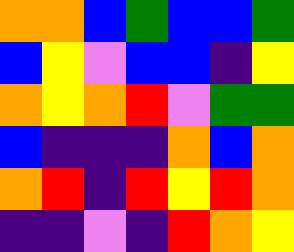[["orange", "orange", "blue", "green", "blue", "blue", "green"], ["blue", "yellow", "violet", "blue", "blue", "indigo", "yellow"], ["orange", "yellow", "orange", "red", "violet", "green", "green"], ["blue", "indigo", "indigo", "indigo", "orange", "blue", "orange"], ["orange", "red", "indigo", "red", "yellow", "red", "orange"], ["indigo", "indigo", "violet", "indigo", "red", "orange", "yellow"]]